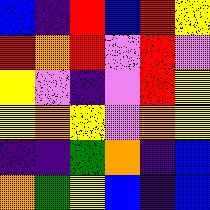[["blue", "indigo", "red", "blue", "red", "yellow"], ["red", "orange", "red", "violet", "red", "violet"], ["yellow", "violet", "indigo", "violet", "red", "yellow"], ["yellow", "orange", "yellow", "violet", "orange", "yellow"], ["indigo", "indigo", "green", "orange", "indigo", "blue"], ["orange", "green", "yellow", "blue", "indigo", "blue"]]